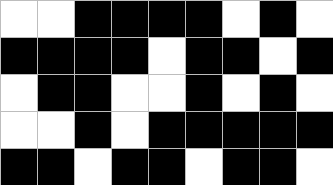[["white", "white", "black", "black", "black", "black", "white", "black", "white"], ["black", "black", "black", "black", "white", "black", "black", "white", "black"], ["white", "black", "black", "white", "white", "black", "white", "black", "white"], ["white", "white", "black", "white", "black", "black", "black", "black", "black"], ["black", "black", "white", "black", "black", "white", "black", "black", "white"]]